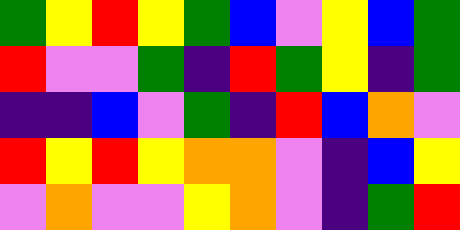[["green", "yellow", "red", "yellow", "green", "blue", "violet", "yellow", "blue", "green"], ["red", "violet", "violet", "green", "indigo", "red", "green", "yellow", "indigo", "green"], ["indigo", "indigo", "blue", "violet", "green", "indigo", "red", "blue", "orange", "violet"], ["red", "yellow", "red", "yellow", "orange", "orange", "violet", "indigo", "blue", "yellow"], ["violet", "orange", "violet", "violet", "yellow", "orange", "violet", "indigo", "green", "red"]]